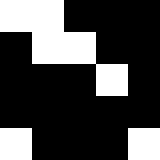[["white", "white", "black", "black", "black"], ["black", "white", "white", "black", "black"], ["black", "black", "black", "white", "black"], ["black", "black", "black", "black", "black"], ["white", "black", "black", "black", "white"]]